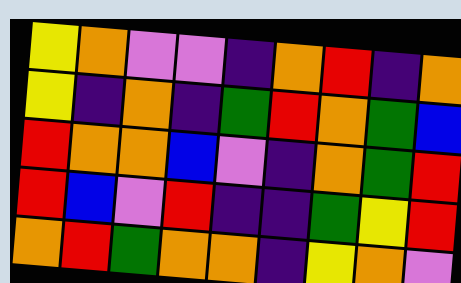[["yellow", "orange", "violet", "violet", "indigo", "orange", "red", "indigo", "orange"], ["yellow", "indigo", "orange", "indigo", "green", "red", "orange", "green", "blue"], ["red", "orange", "orange", "blue", "violet", "indigo", "orange", "green", "red"], ["red", "blue", "violet", "red", "indigo", "indigo", "green", "yellow", "red"], ["orange", "red", "green", "orange", "orange", "indigo", "yellow", "orange", "violet"]]